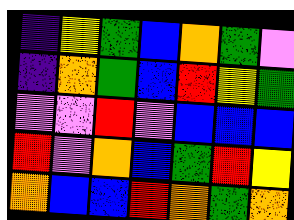[["indigo", "yellow", "green", "blue", "orange", "green", "violet"], ["indigo", "orange", "green", "blue", "red", "yellow", "green"], ["violet", "violet", "red", "violet", "blue", "blue", "blue"], ["red", "violet", "orange", "blue", "green", "red", "yellow"], ["orange", "blue", "blue", "red", "orange", "green", "orange"]]